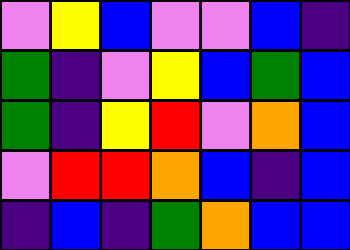[["violet", "yellow", "blue", "violet", "violet", "blue", "indigo"], ["green", "indigo", "violet", "yellow", "blue", "green", "blue"], ["green", "indigo", "yellow", "red", "violet", "orange", "blue"], ["violet", "red", "red", "orange", "blue", "indigo", "blue"], ["indigo", "blue", "indigo", "green", "orange", "blue", "blue"]]